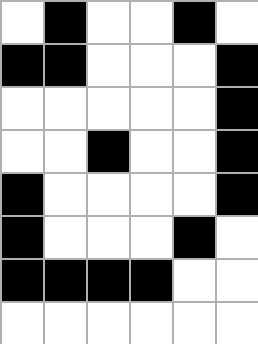[["white", "black", "white", "white", "black", "white"], ["black", "black", "white", "white", "white", "black"], ["white", "white", "white", "white", "white", "black"], ["white", "white", "black", "white", "white", "black"], ["black", "white", "white", "white", "white", "black"], ["black", "white", "white", "white", "black", "white"], ["black", "black", "black", "black", "white", "white"], ["white", "white", "white", "white", "white", "white"]]